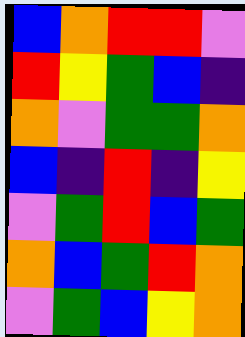[["blue", "orange", "red", "red", "violet"], ["red", "yellow", "green", "blue", "indigo"], ["orange", "violet", "green", "green", "orange"], ["blue", "indigo", "red", "indigo", "yellow"], ["violet", "green", "red", "blue", "green"], ["orange", "blue", "green", "red", "orange"], ["violet", "green", "blue", "yellow", "orange"]]